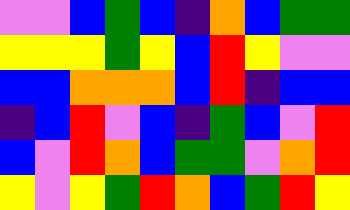[["violet", "violet", "blue", "green", "blue", "indigo", "orange", "blue", "green", "green"], ["yellow", "yellow", "yellow", "green", "yellow", "blue", "red", "yellow", "violet", "violet"], ["blue", "blue", "orange", "orange", "orange", "blue", "red", "indigo", "blue", "blue"], ["indigo", "blue", "red", "violet", "blue", "indigo", "green", "blue", "violet", "red"], ["blue", "violet", "red", "orange", "blue", "green", "green", "violet", "orange", "red"], ["yellow", "violet", "yellow", "green", "red", "orange", "blue", "green", "red", "yellow"]]